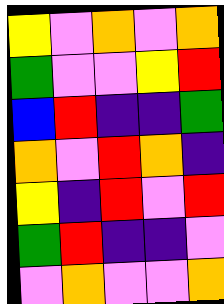[["yellow", "violet", "orange", "violet", "orange"], ["green", "violet", "violet", "yellow", "red"], ["blue", "red", "indigo", "indigo", "green"], ["orange", "violet", "red", "orange", "indigo"], ["yellow", "indigo", "red", "violet", "red"], ["green", "red", "indigo", "indigo", "violet"], ["violet", "orange", "violet", "violet", "orange"]]